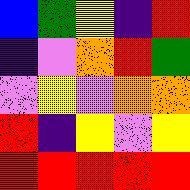[["blue", "green", "yellow", "indigo", "red"], ["indigo", "violet", "orange", "red", "green"], ["violet", "yellow", "violet", "orange", "orange"], ["red", "indigo", "yellow", "violet", "yellow"], ["red", "red", "red", "red", "red"]]